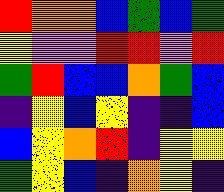[["red", "orange", "orange", "blue", "green", "blue", "green"], ["yellow", "violet", "violet", "red", "red", "violet", "red"], ["green", "red", "blue", "blue", "orange", "green", "blue"], ["indigo", "yellow", "blue", "yellow", "indigo", "indigo", "blue"], ["blue", "yellow", "orange", "red", "indigo", "yellow", "yellow"], ["green", "yellow", "blue", "indigo", "orange", "yellow", "indigo"]]